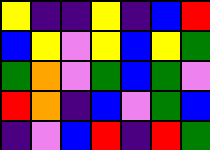[["yellow", "indigo", "indigo", "yellow", "indigo", "blue", "red"], ["blue", "yellow", "violet", "yellow", "blue", "yellow", "green"], ["green", "orange", "violet", "green", "blue", "green", "violet"], ["red", "orange", "indigo", "blue", "violet", "green", "blue"], ["indigo", "violet", "blue", "red", "indigo", "red", "green"]]